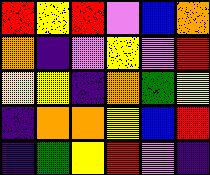[["red", "yellow", "red", "violet", "blue", "orange"], ["orange", "indigo", "violet", "yellow", "violet", "red"], ["yellow", "yellow", "indigo", "orange", "green", "yellow"], ["indigo", "orange", "orange", "yellow", "blue", "red"], ["indigo", "green", "yellow", "red", "violet", "indigo"]]